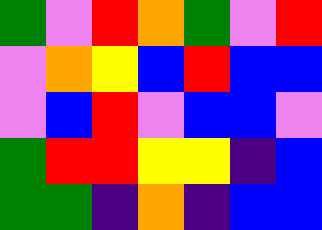[["green", "violet", "red", "orange", "green", "violet", "red"], ["violet", "orange", "yellow", "blue", "red", "blue", "blue"], ["violet", "blue", "red", "violet", "blue", "blue", "violet"], ["green", "red", "red", "yellow", "yellow", "indigo", "blue"], ["green", "green", "indigo", "orange", "indigo", "blue", "blue"]]